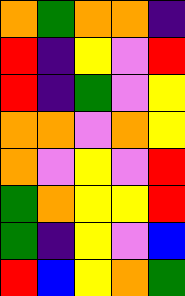[["orange", "green", "orange", "orange", "indigo"], ["red", "indigo", "yellow", "violet", "red"], ["red", "indigo", "green", "violet", "yellow"], ["orange", "orange", "violet", "orange", "yellow"], ["orange", "violet", "yellow", "violet", "red"], ["green", "orange", "yellow", "yellow", "red"], ["green", "indigo", "yellow", "violet", "blue"], ["red", "blue", "yellow", "orange", "green"]]